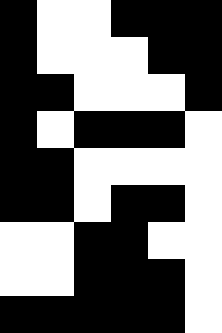[["black", "white", "white", "black", "black", "black"], ["black", "white", "white", "white", "black", "black"], ["black", "black", "white", "white", "white", "black"], ["black", "white", "black", "black", "black", "white"], ["black", "black", "white", "white", "white", "white"], ["black", "black", "white", "black", "black", "white"], ["white", "white", "black", "black", "white", "white"], ["white", "white", "black", "black", "black", "white"], ["black", "black", "black", "black", "black", "white"]]